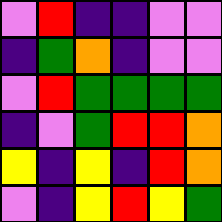[["violet", "red", "indigo", "indigo", "violet", "violet"], ["indigo", "green", "orange", "indigo", "violet", "violet"], ["violet", "red", "green", "green", "green", "green"], ["indigo", "violet", "green", "red", "red", "orange"], ["yellow", "indigo", "yellow", "indigo", "red", "orange"], ["violet", "indigo", "yellow", "red", "yellow", "green"]]